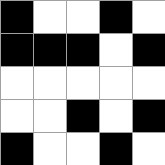[["black", "white", "white", "black", "white"], ["black", "black", "black", "white", "black"], ["white", "white", "white", "white", "white"], ["white", "white", "black", "white", "black"], ["black", "white", "white", "black", "white"]]